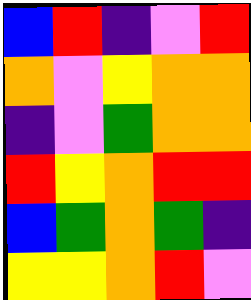[["blue", "red", "indigo", "violet", "red"], ["orange", "violet", "yellow", "orange", "orange"], ["indigo", "violet", "green", "orange", "orange"], ["red", "yellow", "orange", "red", "red"], ["blue", "green", "orange", "green", "indigo"], ["yellow", "yellow", "orange", "red", "violet"]]